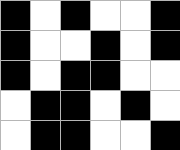[["black", "white", "black", "white", "white", "black"], ["black", "white", "white", "black", "white", "black"], ["black", "white", "black", "black", "white", "white"], ["white", "black", "black", "white", "black", "white"], ["white", "black", "black", "white", "white", "black"]]